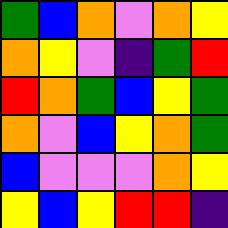[["green", "blue", "orange", "violet", "orange", "yellow"], ["orange", "yellow", "violet", "indigo", "green", "red"], ["red", "orange", "green", "blue", "yellow", "green"], ["orange", "violet", "blue", "yellow", "orange", "green"], ["blue", "violet", "violet", "violet", "orange", "yellow"], ["yellow", "blue", "yellow", "red", "red", "indigo"]]